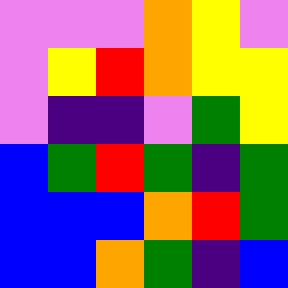[["violet", "violet", "violet", "orange", "yellow", "violet"], ["violet", "yellow", "red", "orange", "yellow", "yellow"], ["violet", "indigo", "indigo", "violet", "green", "yellow"], ["blue", "green", "red", "green", "indigo", "green"], ["blue", "blue", "blue", "orange", "red", "green"], ["blue", "blue", "orange", "green", "indigo", "blue"]]